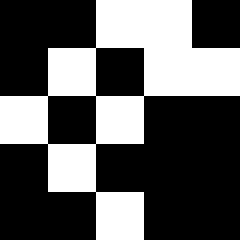[["black", "black", "white", "white", "black"], ["black", "white", "black", "white", "white"], ["white", "black", "white", "black", "black"], ["black", "white", "black", "black", "black"], ["black", "black", "white", "black", "black"]]